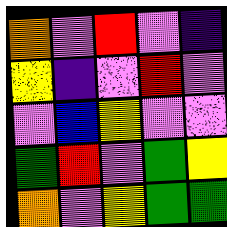[["orange", "violet", "red", "violet", "indigo"], ["yellow", "indigo", "violet", "red", "violet"], ["violet", "blue", "yellow", "violet", "violet"], ["green", "red", "violet", "green", "yellow"], ["orange", "violet", "yellow", "green", "green"]]